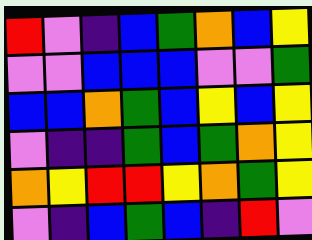[["red", "violet", "indigo", "blue", "green", "orange", "blue", "yellow"], ["violet", "violet", "blue", "blue", "blue", "violet", "violet", "green"], ["blue", "blue", "orange", "green", "blue", "yellow", "blue", "yellow"], ["violet", "indigo", "indigo", "green", "blue", "green", "orange", "yellow"], ["orange", "yellow", "red", "red", "yellow", "orange", "green", "yellow"], ["violet", "indigo", "blue", "green", "blue", "indigo", "red", "violet"]]